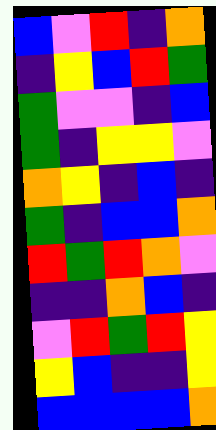[["blue", "violet", "red", "indigo", "orange"], ["indigo", "yellow", "blue", "red", "green"], ["green", "violet", "violet", "indigo", "blue"], ["green", "indigo", "yellow", "yellow", "violet"], ["orange", "yellow", "indigo", "blue", "indigo"], ["green", "indigo", "blue", "blue", "orange"], ["red", "green", "red", "orange", "violet"], ["indigo", "indigo", "orange", "blue", "indigo"], ["violet", "red", "green", "red", "yellow"], ["yellow", "blue", "indigo", "indigo", "yellow"], ["blue", "blue", "blue", "blue", "orange"]]